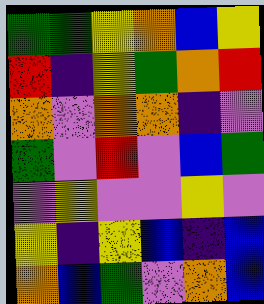[["green", "green", "yellow", "orange", "blue", "yellow"], ["red", "indigo", "yellow", "green", "orange", "red"], ["orange", "violet", "orange", "orange", "indigo", "violet"], ["green", "violet", "red", "violet", "blue", "green"], ["violet", "yellow", "violet", "violet", "yellow", "violet"], ["yellow", "indigo", "yellow", "blue", "indigo", "blue"], ["orange", "blue", "green", "violet", "orange", "blue"]]